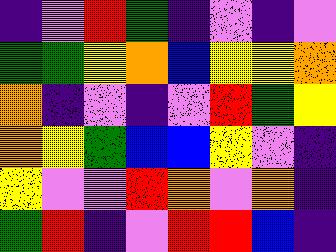[["indigo", "violet", "red", "green", "indigo", "violet", "indigo", "violet"], ["green", "green", "yellow", "orange", "blue", "yellow", "yellow", "orange"], ["orange", "indigo", "violet", "indigo", "violet", "red", "green", "yellow"], ["orange", "yellow", "green", "blue", "blue", "yellow", "violet", "indigo"], ["yellow", "violet", "violet", "red", "orange", "violet", "orange", "indigo"], ["green", "red", "indigo", "violet", "red", "red", "blue", "indigo"]]